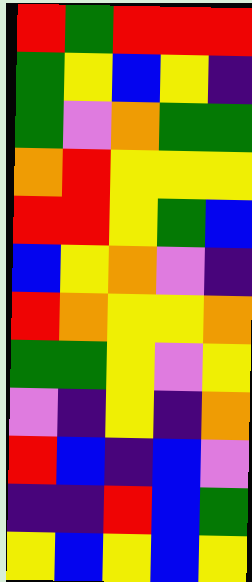[["red", "green", "red", "red", "red"], ["green", "yellow", "blue", "yellow", "indigo"], ["green", "violet", "orange", "green", "green"], ["orange", "red", "yellow", "yellow", "yellow"], ["red", "red", "yellow", "green", "blue"], ["blue", "yellow", "orange", "violet", "indigo"], ["red", "orange", "yellow", "yellow", "orange"], ["green", "green", "yellow", "violet", "yellow"], ["violet", "indigo", "yellow", "indigo", "orange"], ["red", "blue", "indigo", "blue", "violet"], ["indigo", "indigo", "red", "blue", "green"], ["yellow", "blue", "yellow", "blue", "yellow"]]